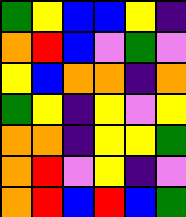[["green", "yellow", "blue", "blue", "yellow", "indigo"], ["orange", "red", "blue", "violet", "green", "violet"], ["yellow", "blue", "orange", "orange", "indigo", "orange"], ["green", "yellow", "indigo", "yellow", "violet", "yellow"], ["orange", "orange", "indigo", "yellow", "yellow", "green"], ["orange", "red", "violet", "yellow", "indigo", "violet"], ["orange", "red", "blue", "red", "blue", "green"]]